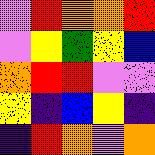[["violet", "red", "orange", "orange", "red"], ["violet", "yellow", "green", "yellow", "blue"], ["orange", "red", "red", "violet", "violet"], ["yellow", "indigo", "blue", "yellow", "indigo"], ["indigo", "red", "orange", "violet", "orange"]]